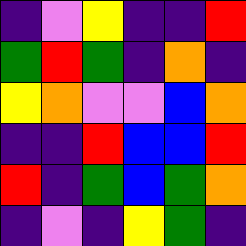[["indigo", "violet", "yellow", "indigo", "indigo", "red"], ["green", "red", "green", "indigo", "orange", "indigo"], ["yellow", "orange", "violet", "violet", "blue", "orange"], ["indigo", "indigo", "red", "blue", "blue", "red"], ["red", "indigo", "green", "blue", "green", "orange"], ["indigo", "violet", "indigo", "yellow", "green", "indigo"]]